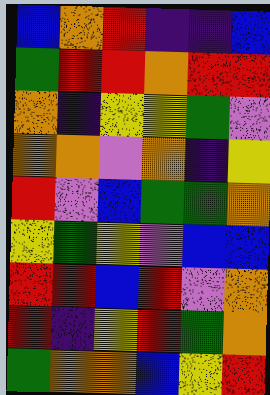[["blue", "orange", "red", "indigo", "indigo", "blue"], ["green", "red", "red", "orange", "red", "red"], ["orange", "indigo", "yellow", "yellow", "green", "violet"], ["orange", "orange", "violet", "orange", "indigo", "yellow"], ["red", "violet", "blue", "green", "green", "orange"], ["yellow", "green", "yellow", "violet", "blue", "blue"], ["red", "red", "blue", "red", "violet", "orange"], ["red", "indigo", "yellow", "red", "green", "orange"], ["green", "orange", "orange", "blue", "yellow", "red"]]